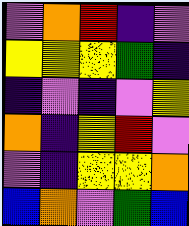[["violet", "orange", "red", "indigo", "violet"], ["yellow", "yellow", "yellow", "green", "indigo"], ["indigo", "violet", "indigo", "violet", "yellow"], ["orange", "indigo", "yellow", "red", "violet"], ["violet", "indigo", "yellow", "yellow", "orange"], ["blue", "orange", "violet", "green", "blue"]]